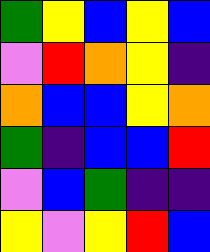[["green", "yellow", "blue", "yellow", "blue"], ["violet", "red", "orange", "yellow", "indigo"], ["orange", "blue", "blue", "yellow", "orange"], ["green", "indigo", "blue", "blue", "red"], ["violet", "blue", "green", "indigo", "indigo"], ["yellow", "violet", "yellow", "red", "blue"]]